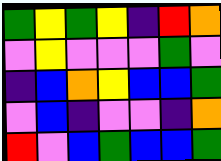[["green", "yellow", "green", "yellow", "indigo", "red", "orange"], ["violet", "yellow", "violet", "violet", "violet", "green", "violet"], ["indigo", "blue", "orange", "yellow", "blue", "blue", "green"], ["violet", "blue", "indigo", "violet", "violet", "indigo", "orange"], ["red", "violet", "blue", "green", "blue", "blue", "green"]]